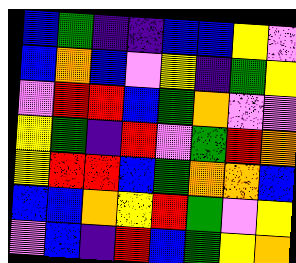[["blue", "green", "indigo", "indigo", "blue", "blue", "yellow", "violet"], ["blue", "orange", "blue", "violet", "yellow", "indigo", "green", "yellow"], ["violet", "red", "red", "blue", "green", "orange", "violet", "violet"], ["yellow", "green", "indigo", "red", "violet", "green", "red", "orange"], ["yellow", "red", "red", "blue", "green", "orange", "orange", "blue"], ["blue", "blue", "orange", "yellow", "red", "green", "violet", "yellow"], ["violet", "blue", "indigo", "red", "blue", "green", "yellow", "orange"]]